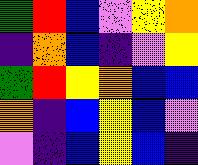[["green", "red", "blue", "violet", "yellow", "orange"], ["indigo", "orange", "blue", "indigo", "violet", "yellow"], ["green", "red", "yellow", "orange", "blue", "blue"], ["orange", "indigo", "blue", "yellow", "blue", "violet"], ["violet", "indigo", "blue", "yellow", "blue", "indigo"]]